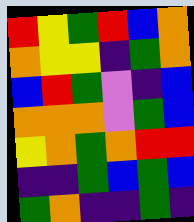[["red", "yellow", "green", "red", "blue", "orange"], ["orange", "yellow", "yellow", "indigo", "green", "orange"], ["blue", "red", "green", "violet", "indigo", "blue"], ["orange", "orange", "orange", "violet", "green", "blue"], ["yellow", "orange", "green", "orange", "red", "red"], ["indigo", "indigo", "green", "blue", "green", "blue"], ["green", "orange", "indigo", "indigo", "green", "indigo"]]